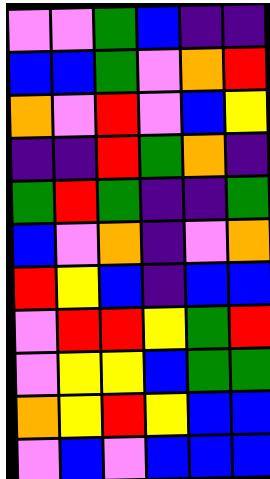[["violet", "violet", "green", "blue", "indigo", "indigo"], ["blue", "blue", "green", "violet", "orange", "red"], ["orange", "violet", "red", "violet", "blue", "yellow"], ["indigo", "indigo", "red", "green", "orange", "indigo"], ["green", "red", "green", "indigo", "indigo", "green"], ["blue", "violet", "orange", "indigo", "violet", "orange"], ["red", "yellow", "blue", "indigo", "blue", "blue"], ["violet", "red", "red", "yellow", "green", "red"], ["violet", "yellow", "yellow", "blue", "green", "green"], ["orange", "yellow", "red", "yellow", "blue", "blue"], ["violet", "blue", "violet", "blue", "blue", "blue"]]